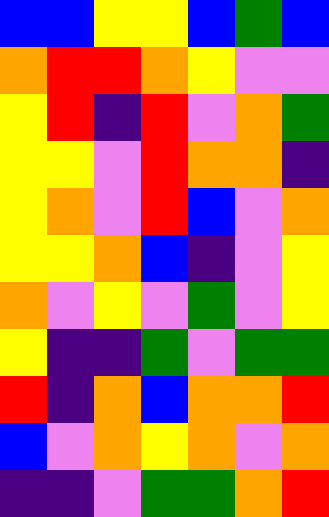[["blue", "blue", "yellow", "yellow", "blue", "green", "blue"], ["orange", "red", "red", "orange", "yellow", "violet", "violet"], ["yellow", "red", "indigo", "red", "violet", "orange", "green"], ["yellow", "yellow", "violet", "red", "orange", "orange", "indigo"], ["yellow", "orange", "violet", "red", "blue", "violet", "orange"], ["yellow", "yellow", "orange", "blue", "indigo", "violet", "yellow"], ["orange", "violet", "yellow", "violet", "green", "violet", "yellow"], ["yellow", "indigo", "indigo", "green", "violet", "green", "green"], ["red", "indigo", "orange", "blue", "orange", "orange", "red"], ["blue", "violet", "orange", "yellow", "orange", "violet", "orange"], ["indigo", "indigo", "violet", "green", "green", "orange", "red"]]